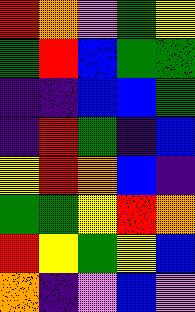[["red", "orange", "violet", "green", "yellow"], ["green", "red", "blue", "green", "green"], ["indigo", "indigo", "blue", "blue", "green"], ["indigo", "red", "green", "indigo", "blue"], ["yellow", "red", "orange", "blue", "indigo"], ["green", "green", "yellow", "red", "orange"], ["red", "yellow", "green", "yellow", "blue"], ["orange", "indigo", "violet", "blue", "violet"]]